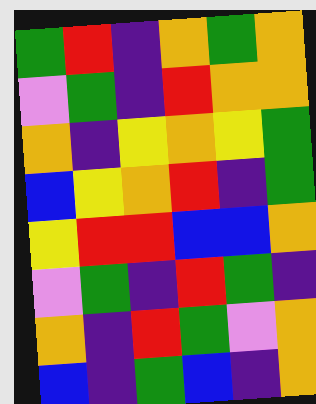[["green", "red", "indigo", "orange", "green", "orange"], ["violet", "green", "indigo", "red", "orange", "orange"], ["orange", "indigo", "yellow", "orange", "yellow", "green"], ["blue", "yellow", "orange", "red", "indigo", "green"], ["yellow", "red", "red", "blue", "blue", "orange"], ["violet", "green", "indigo", "red", "green", "indigo"], ["orange", "indigo", "red", "green", "violet", "orange"], ["blue", "indigo", "green", "blue", "indigo", "orange"]]